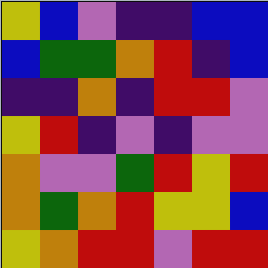[["yellow", "blue", "violet", "indigo", "indigo", "blue", "blue"], ["blue", "green", "green", "orange", "red", "indigo", "blue"], ["indigo", "indigo", "orange", "indigo", "red", "red", "violet"], ["yellow", "red", "indigo", "violet", "indigo", "violet", "violet"], ["orange", "violet", "violet", "green", "red", "yellow", "red"], ["orange", "green", "orange", "red", "yellow", "yellow", "blue"], ["yellow", "orange", "red", "red", "violet", "red", "red"]]